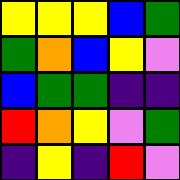[["yellow", "yellow", "yellow", "blue", "green"], ["green", "orange", "blue", "yellow", "violet"], ["blue", "green", "green", "indigo", "indigo"], ["red", "orange", "yellow", "violet", "green"], ["indigo", "yellow", "indigo", "red", "violet"]]